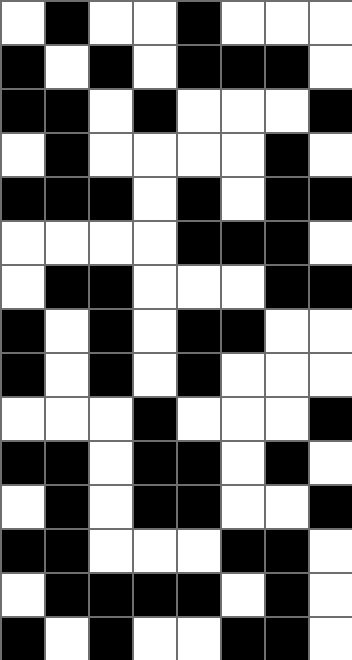[["white", "black", "white", "white", "black", "white", "white", "white"], ["black", "white", "black", "white", "black", "black", "black", "white"], ["black", "black", "white", "black", "white", "white", "white", "black"], ["white", "black", "white", "white", "white", "white", "black", "white"], ["black", "black", "black", "white", "black", "white", "black", "black"], ["white", "white", "white", "white", "black", "black", "black", "white"], ["white", "black", "black", "white", "white", "white", "black", "black"], ["black", "white", "black", "white", "black", "black", "white", "white"], ["black", "white", "black", "white", "black", "white", "white", "white"], ["white", "white", "white", "black", "white", "white", "white", "black"], ["black", "black", "white", "black", "black", "white", "black", "white"], ["white", "black", "white", "black", "black", "white", "white", "black"], ["black", "black", "white", "white", "white", "black", "black", "white"], ["white", "black", "black", "black", "black", "white", "black", "white"], ["black", "white", "black", "white", "white", "black", "black", "white"]]